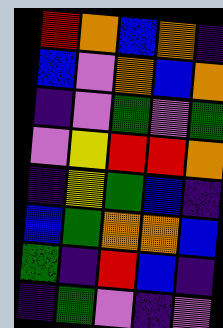[["red", "orange", "blue", "orange", "indigo"], ["blue", "violet", "orange", "blue", "orange"], ["indigo", "violet", "green", "violet", "green"], ["violet", "yellow", "red", "red", "orange"], ["indigo", "yellow", "green", "blue", "indigo"], ["blue", "green", "orange", "orange", "blue"], ["green", "indigo", "red", "blue", "indigo"], ["indigo", "green", "violet", "indigo", "violet"]]